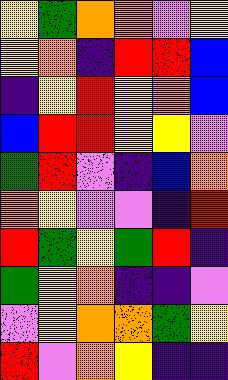[["yellow", "green", "orange", "orange", "violet", "yellow"], ["yellow", "orange", "indigo", "red", "red", "blue"], ["indigo", "yellow", "red", "yellow", "orange", "blue"], ["blue", "red", "red", "yellow", "yellow", "violet"], ["green", "red", "violet", "indigo", "blue", "orange"], ["orange", "yellow", "violet", "violet", "indigo", "red"], ["red", "green", "yellow", "green", "red", "indigo"], ["green", "yellow", "orange", "indigo", "indigo", "violet"], ["violet", "yellow", "orange", "orange", "green", "yellow"], ["red", "violet", "orange", "yellow", "indigo", "indigo"]]